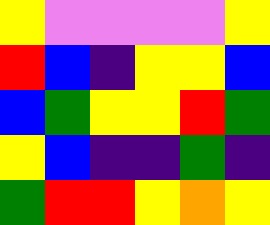[["yellow", "violet", "violet", "violet", "violet", "yellow"], ["red", "blue", "indigo", "yellow", "yellow", "blue"], ["blue", "green", "yellow", "yellow", "red", "green"], ["yellow", "blue", "indigo", "indigo", "green", "indigo"], ["green", "red", "red", "yellow", "orange", "yellow"]]